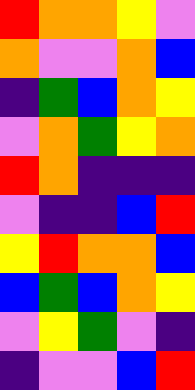[["red", "orange", "orange", "yellow", "violet"], ["orange", "violet", "violet", "orange", "blue"], ["indigo", "green", "blue", "orange", "yellow"], ["violet", "orange", "green", "yellow", "orange"], ["red", "orange", "indigo", "indigo", "indigo"], ["violet", "indigo", "indigo", "blue", "red"], ["yellow", "red", "orange", "orange", "blue"], ["blue", "green", "blue", "orange", "yellow"], ["violet", "yellow", "green", "violet", "indigo"], ["indigo", "violet", "violet", "blue", "red"]]